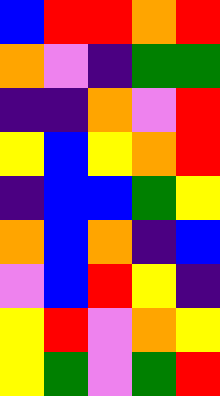[["blue", "red", "red", "orange", "red"], ["orange", "violet", "indigo", "green", "green"], ["indigo", "indigo", "orange", "violet", "red"], ["yellow", "blue", "yellow", "orange", "red"], ["indigo", "blue", "blue", "green", "yellow"], ["orange", "blue", "orange", "indigo", "blue"], ["violet", "blue", "red", "yellow", "indigo"], ["yellow", "red", "violet", "orange", "yellow"], ["yellow", "green", "violet", "green", "red"]]